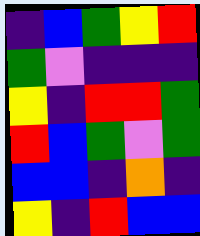[["indigo", "blue", "green", "yellow", "red"], ["green", "violet", "indigo", "indigo", "indigo"], ["yellow", "indigo", "red", "red", "green"], ["red", "blue", "green", "violet", "green"], ["blue", "blue", "indigo", "orange", "indigo"], ["yellow", "indigo", "red", "blue", "blue"]]